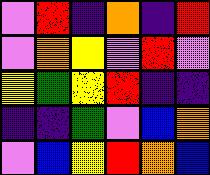[["violet", "red", "indigo", "orange", "indigo", "red"], ["violet", "orange", "yellow", "violet", "red", "violet"], ["yellow", "green", "yellow", "red", "indigo", "indigo"], ["indigo", "indigo", "green", "violet", "blue", "orange"], ["violet", "blue", "yellow", "red", "orange", "blue"]]